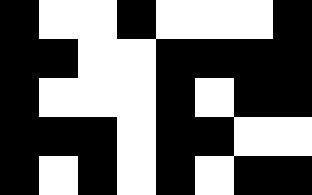[["black", "white", "white", "black", "white", "white", "white", "black"], ["black", "black", "white", "white", "black", "black", "black", "black"], ["black", "white", "white", "white", "black", "white", "black", "black"], ["black", "black", "black", "white", "black", "black", "white", "white"], ["black", "white", "black", "white", "black", "white", "black", "black"]]